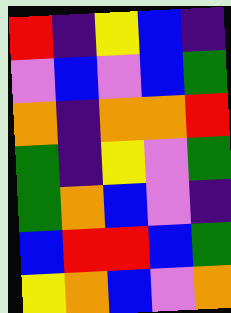[["red", "indigo", "yellow", "blue", "indigo"], ["violet", "blue", "violet", "blue", "green"], ["orange", "indigo", "orange", "orange", "red"], ["green", "indigo", "yellow", "violet", "green"], ["green", "orange", "blue", "violet", "indigo"], ["blue", "red", "red", "blue", "green"], ["yellow", "orange", "blue", "violet", "orange"]]